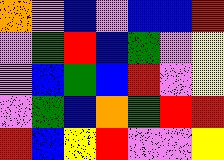[["orange", "violet", "blue", "violet", "blue", "blue", "red"], ["violet", "green", "red", "blue", "green", "violet", "yellow"], ["violet", "blue", "green", "blue", "red", "violet", "yellow"], ["violet", "green", "blue", "orange", "green", "red", "red"], ["red", "blue", "yellow", "red", "violet", "violet", "yellow"]]